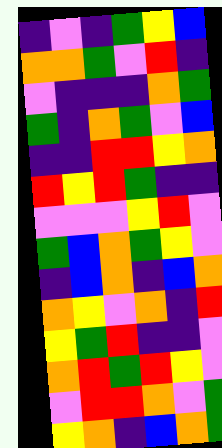[["indigo", "violet", "indigo", "green", "yellow", "blue"], ["orange", "orange", "green", "violet", "red", "indigo"], ["violet", "indigo", "indigo", "indigo", "orange", "green"], ["green", "indigo", "orange", "green", "violet", "blue"], ["indigo", "indigo", "red", "red", "yellow", "orange"], ["red", "yellow", "red", "green", "indigo", "indigo"], ["violet", "violet", "violet", "yellow", "red", "violet"], ["green", "blue", "orange", "green", "yellow", "violet"], ["indigo", "blue", "orange", "indigo", "blue", "orange"], ["orange", "yellow", "violet", "orange", "indigo", "red"], ["yellow", "green", "red", "indigo", "indigo", "violet"], ["orange", "red", "green", "red", "yellow", "violet"], ["violet", "red", "red", "orange", "violet", "green"], ["yellow", "orange", "indigo", "blue", "orange", "green"]]